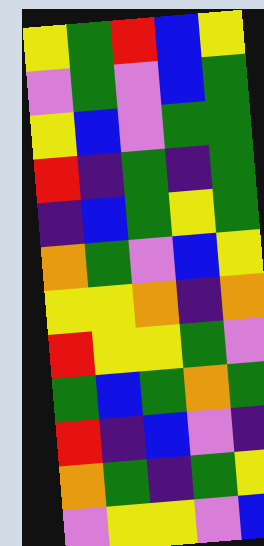[["yellow", "green", "red", "blue", "yellow"], ["violet", "green", "violet", "blue", "green"], ["yellow", "blue", "violet", "green", "green"], ["red", "indigo", "green", "indigo", "green"], ["indigo", "blue", "green", "yellow", "green"], ["orange", "green", "violet", "blue", "yellow"], ["yellow", "yellow", "orange", "indigo", "orange"], ["red", "yellow", "yellow", "green", "violet"], ["green", "blue", "green", "orange", "green"], ["red", "indigo", "blue", "violet", "indigo"], ["orange", "green", "indigo", "green", "yellow"], ["violet", "yellow", "yellow", "violet", "blue"]]